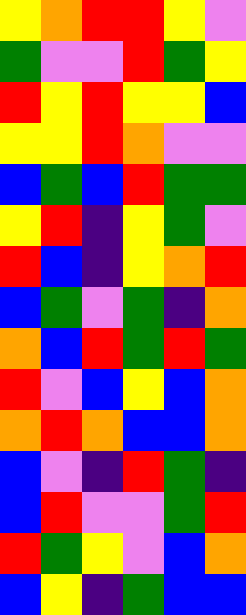[["yellow", "orange", "red", "red", "yellow", "violet"], ["green", "violet", "violet", "red", "green", "yellow"], ["red", "yellow", "red", "yellow", "yellow", "blue"], ["yellow", "yellow", "red", "orange", "violet", "violet"], ["blue", "green", "blue", "red", "green", "green"], ["yellow", "red", "indigo", "yellow", "green", "violet"], ["red", "blue", "indigo", "yellow", "orange", "red"], ["blue", "green", "violet", "green", "indigo", "orange"], ["orange", "blue", "red", "green", "red", "green"], ["red", "violet", "blue", "yellow", "blue", "orange"], ["orange", "red", "orange", "blue", "blue", "orange"], ["blue", "violet", "indigo", "red", "green", "indigo"], ["blue", "red", "violet", "violet", "green", "red"], ["red", "green", "yellow", "violet", "blue", "orange"], ["blue", "yellow", "indigo", "green", "blue", "blue"]]